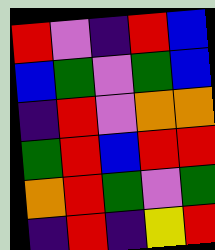[["red", "violet", "indigo", "red", "blue"], ["blue", "green", "violet", "green", "blue"], ["indigo", "red", "violet", "orange", "orange"], ["green", "red", "blue", "red", "red"], ["orange", "red", "green", "violet", "green"], ["indigo", "red", "indigo", "yellow", "red"]]